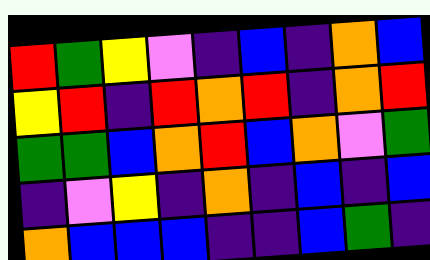[["red", "green", "yellow", "violet", "indigo", "blue", "indigo", "orange", "blue"], ["yellow", "red", "indigo", "red", "orange", "red", "indigo", "orange", "red"], ["green", "green", "blue", "orange", "red", "blue", "orange", "violet", "green"], ["indigo", "violet", "yellow", "indigo", "orange", "indigo", "blue", "indigo", "blue"], ["orange", "blue", "blue", "blue", "indigo", "indigo", "blue", "green", "indigo"]]